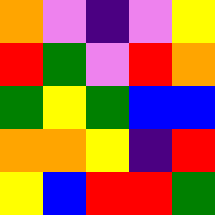[["orange", "violet", "indigo", "violet", "yellow"], ["red", "green", "violet", "red", "orange"], ["green", "yellow", "green", "blue", "blue"], ["orange", "orange", "yellow", "indigo", "red"], ["yellow", "blue", "red", "red", "green"]]